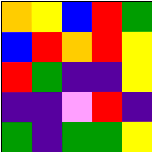[["orange", "yellow", "blue", "red", "green"], ["blue", "red", "orange", "red", "yellow"], ["red", "green", "indigo", "indigo", "yellow"], ["indigo", "indigo", "violet", "red", "indigo"], ["green", "indigo", "green", "green", "yellow"]]